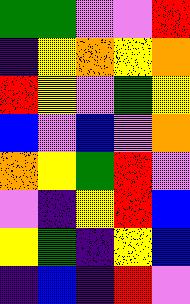[["green", "green", "violet", "violet", "red"], ["indigo", "yellow", "orange", "yellow", "orange"], ["red", "yellow", "violet", "green", "yellow"], ["blue", "violet", "blue", "violet", "orange"], ["orange", "yellow", "green", "red", "violet"], ["violet", "indigo", "yellow", "red", "blue"], ["yellow", "green", "indigo", "yellow", "blue"], ["indigo", "blue", "indigo", "red", "violet"]]